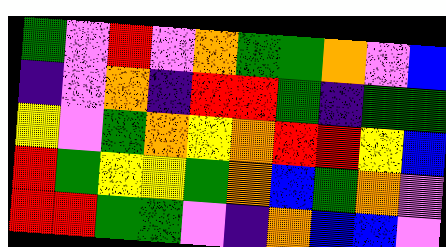[["green", "violet", "red", "violet", "orange", "green", "green", "orange", "violet", "blue"], ["indigo", "violet", "orange", "indigo", "red", "red", "green", "indigo", "green", "green"], ["yellow", "violet", "green", "orange", "yellow", "orange", "red", "red", "yellow", "blue"], ["red", "green", "yellow", "yellow", "green", "orange", "blue", "green", "orange", "violet"], ["red", "red", "green", "green", "violet", "indigo", "orange", "blue", "blue", "violet"]]